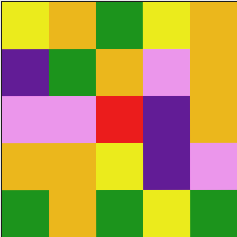[["yellow", "orange", "green", "yellow", "orange"], ["indigo", "green", "orange", "violet", "orange"], ["violet", "violet", "red", "indigo", "orange"], ["orange", "orange", "yellow", "indigo", "violet"], ["green", "orange", "green", "yellow", "green"]]